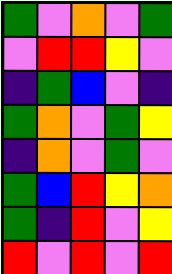[["green", "violet", "orange", "violet", "green"], ["violet", "red", "red", "yellow", "violet"], ["indigo", "green", "blue", "violet", "indigo"], ["green", "orange", "violet", "green", "yellow"], ["indigo", "orange", "violet", "green", "violet"], ["green", "blue", "red", "yellow", "orange"], ["green", "indigo", "red", "violet", "yellow"], ["red", "violet", "red", "violet", "red"]]